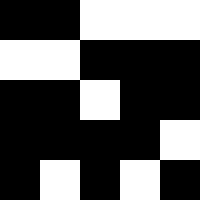[["black", "black", "white", "white", "white"], ["white", "white", "black", "black", "black"], ["black", "black", "white", "black", "black"], ["black", "black", "black", "black", "white"], ["black", "white", "black", "white", "black"]]